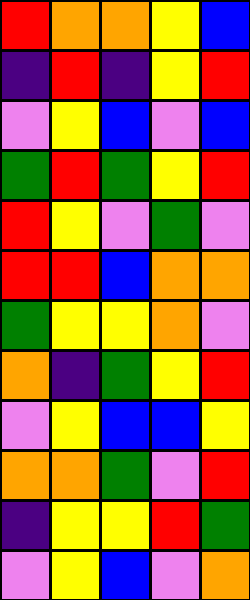[["red", "orange", "orange", "yellow", "blue"], ["indigo", "red", "indigo", "yellow", "red"], ["violet", "yellow", "blue", "violet", "blue"], ["green", "red", "green", "yellow", "red"], ["red", "yellow", "violet", "green", "violet"], ["red", "red", "blue", "orange", "orange"], ["green", "yellow", "yellow", "orange", "violet"], ["orange", "indigo", "green", "yellow", "red"], ["violet", "yellow", "blue", "blue", "yellow"], ["orange", "orange", "green", "violet", "red"], ["indigo", "yellow", "yellow", "red", "green"], ["violet", "yellow", "blue", "violet", "orange"]]